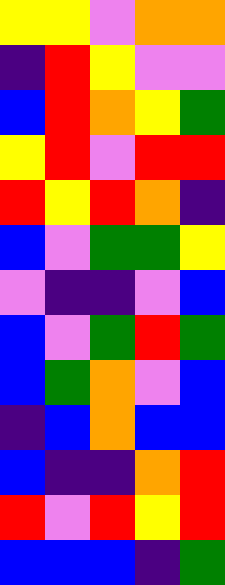[["yellow", "yellow", "violet", "orange", "orange"], ["indigo", "red", "yellow", "violet", "violet"], ["blue", "red", "orange", "yellow", "green"], ["yellow", "red", "violet", "red", "red"], ["red", "yellow", "red", "orange", "indigo"], ["blue", "violet", "green", "green", "yellow"], ["violet", "indigo", "indigo", "violet", "blue"], ["blue", "violet", "green", "red", "green"], ["blue", "green", "orange", "violet", "blue"], ["indigo", "blue", "orange", "blue", "blue"], ["blue", "indigo", "indigo", "orange", "red"], ["red", "violet", "red", "yellow", "red"], ["blue", "blue", "blue", "indigo", "green"]]